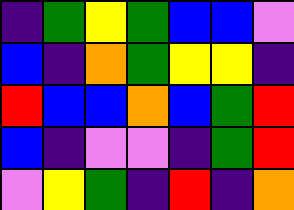[["indigo", "green", "yellow", "green", "blue", "blue", "violet"], ["blue", "indigo", "orange", "green", "yellow", "yellow", "indigo"], ["red", "blue", "blue", "orange", "blue", "green", "red"], ["blue", "indigo", "violet", "violet", "indigo", "green", "red"], ["violet", "yellow", "green", "indigo", "red", "indigo", "orange"]]